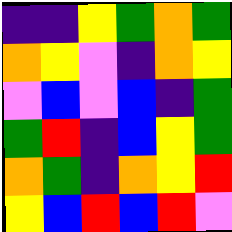[["indigo", "indigo", "yellow", "green", "orange", "green"], ["orange", "yellow", "violet", "indigo", "orange", "yellow"], ["violet", "blue", "violet", "blue", "indigo", "green"], ["green", "red", "indigo", "blue", "yellow", "green"], ["orange", "green", "indigo", "orange", "yellow", "red"], ["yellow", "blue", "red", "blue", "red", "violet"]]